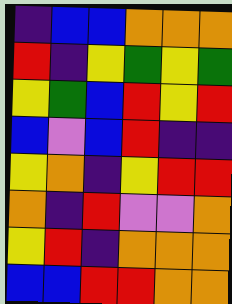[["indigo", "blue", "blue", "orange", "orange", "orange"], ["red", "indigo", "yellow", "green", "yellow", "green"], ["yellow", "green", "blue", "red", "yellow", "red"], ["blue", "violet", "blue", "red", "indigo", "indigo"], ["yellow", "orange", "indigo", "yellow", "red", "red"], ["orange", "indigo", "red", "violet", "violet", "orange"], ["yellow", "red", "indigo", "orange", "orange", "orange"], ["blue", "blue", "red", "red", "orange", "orange"]]